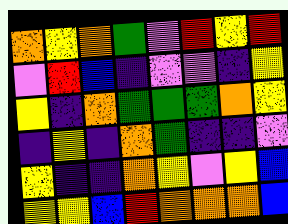[["orange", "yellow", "orange", "green", "violet", "red", "yellow", "red"], ["violet", "red", "blue", "indigo", "violet", "violet", "indigo", "yellow"], ["yellow", "indigo", "orange", "green", "green", "green", "orange", "yellow"], ["indigo", "yellow", "indigo", "orange", "green", "indigo", "indigo", "violet"], ["yellow", "indigo", "indigo", "orange", "yellow", "violet", "yellow", "blue"], ["yellow", "yellow", "blue", "red", "orange", "orange", "orange", "blue"]]